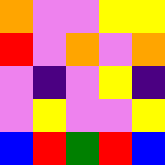[["orange", "violet", "violet", "yellow", "yellow"], ["red", "violet", "orange", "violet", "orange"], ["violet", "indigo", "violet", "yellow", "indigo"], ["violet", "yellow", "violet", "violet", "yellow"], ["blue", "red", "green", "red", "blue"]]